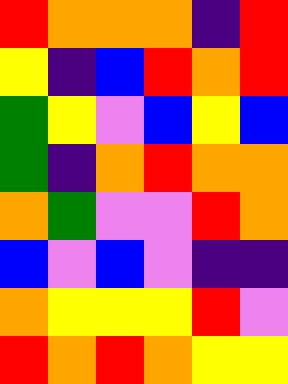[["red", "orange", "orange", "orange", "indigo", "red"], ["yellow", "indigo", "blue", "red", "orange", "red"], ["green", "yellow", "violet", "blue", "yellow", "blue"], ["green", "indigo", "orange", "red", "orange", "orange"], ["orange", "green", "violet", "violet", "red", "orange"], ["blue", "violet", "blue", "violet", "indigo", "indigo"], ["orange", "yellow", "yellow", "yellow", "red", "violet"], ["red", "orange", "red", "orange", "yellow", "yellow"]]